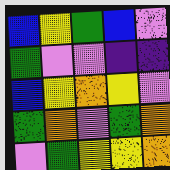[["blue", "yellow", "green", "blue", "violet"], ["green", "violet", "violet", "indigo", "indigo"], ["blue", "yellow", "orange", "yellow", "violet"], ["green", "orange", "violet", "green", "orange"], ["violet", "green", "yellow", "yellow", "orange"]]